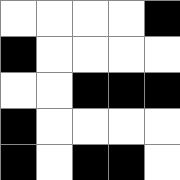[["white", "white", "white", "white", "black"], ["black", "white", "white", "white", "white"], ["white", "white", "black", "black", "black"], ["black", "white", "white", "white", "white"], ["black", "white", "black", "black", "white"]]